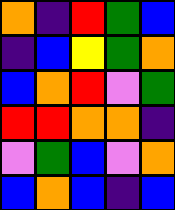[["orange", "indigo", "red", "green", "blue"], ["indigo", "blue", "yellow", "green", "orange"], ["blue", "orange", "red", "violet", "green"], ["red", "red", "orange", "orange", "indigo"], ["violet", "green", "blue", "violet", "orange"], ["blue", "orange", "blue", "indigo", "blue"]]